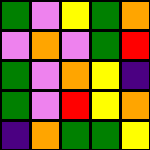[["green", "violet", "yellow", "green", "orange"], ["violet", "orange", "violet", "green", "red"], ["green", "violet", "orange", "yellow", "indigo"], ["green", "violet", "red", "yellow", "orange"], ["indigo", "orange", "green", "green", "yellow"]]